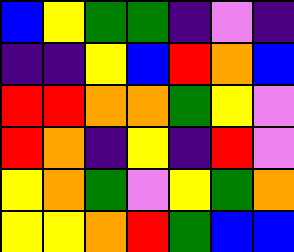[["blue", "yellow", "green", "green", "indigo", "violet", "indigo"], ["indigo", "indigo", "yellow", "blue", "red", "orange", "blue"], ["red", "red", "orange", "orange", "green", "yellow", "violet"], ["red", "orange", "indigo", "yellow", "indigo", "red", "violet"], ["yellow", "orange", "green", "violet", "yellow", "green", "orange"], ["yellow", "yellow", "orange", "red", "green", "blue", "blue"]]